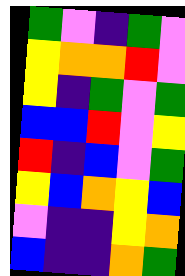[["green", "violet", "indigo", "green", "violet"], ["yellow", "orange", "orange", "red", "violet"], ["yellow", "indigo", "green", "violet", "green"], ["blue", "blue", "red", "violet", "yellow"], ["red", "indigo", "blue", "violet", "green"], ["yellow", "blue", "orange", "yellow", "blue"], ["violet", "indigo", "indigo", "yellow", "orange"], ["blue", "indigo", "indigo", "orange", "green"]]